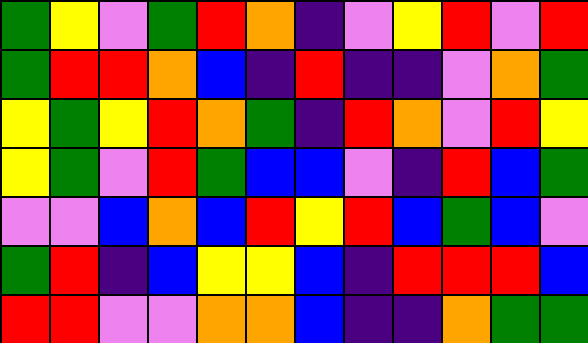[["green", "yellow", "violet", "green", "red", "orange", "indigo", "violet", "yellow", "red", "violet", "red"], ["green", "red", "red", "orange", "blue", "indigo", "red", "indigo", "indigo", "violet", "orange", "green"], ["yellow", "green", "yellow", "red", "orange", "green", "indigo", "red", "orange", "violet", "red", "yellow"], ["yellow", "green", "violet", "red", "green", "blue", "blue", "violet", "indigo", "red", "blue", "green"], ["violet", "violet", "blue", "orange", "blue", "red", "yellow", "red", "blue", "green", "blue", "violet"], ["green", "red", "indigo", "blue", "yellow", "yellow", "blue", "indigo", "red", "red", "red", "blue"], ["red", "red", "violet", "violet", "orange", "orange", "blue", "indigo", "indigo", "orange", "green", "green"]]